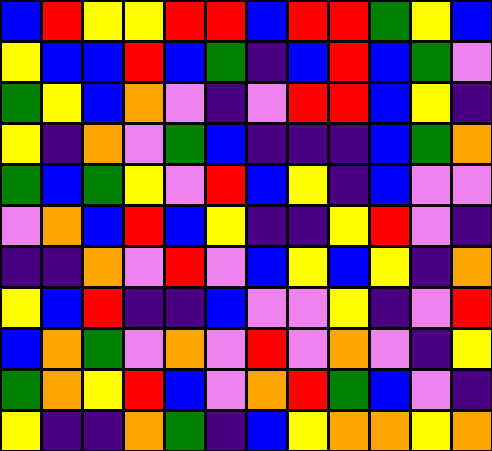[["blue", "red", "yellow", "yellow", "red", "red", "blue", "red", "red", "green", "yellow", "blue"], ["yellow", "blue", "blue", "red", "blue", "green", "indigo", "blue", "red", "blue", "green", "violet"], ["green", "yellow", "blue", "orange", "violet", "indigo", "violet", "red", "red", "blue", "yellow", "indigo"], ["yellow", "indigo", "orange", "violet", "green", "blue", "indigo", "indigo", "indigo", "blue", "green", "orange"], ["green", "blue", "green", "yellow", "violet", "red", "blue", "yellow", "indigo", "blue", "violet", "violet"], ["violet", "orange", "blue", "red", "blue", "yellow", "indigo", "indigo", "yellow", "red", "violet", "indigo"], ["indigo", "indigo", "orange", "violet", "red", "violet", "blue", "yellow", "blue", "yellow", "indigo", "orange"], ["yellow", "blue", "red", "indigo", "indigo", "blue", "violet", "violet", "yellow", "indigo", "violet", "red"], ["blue", "orange", "green", "violet", "orange", "violet", "red", "violet", "orange", "violet", "indigo", "yellow"], ["green", "orange", "yellow", "red", "blue", "violet", "orange", "red", "green", "blue", "violet", "indigo"], ["yellow", "indigo", "indigo", "orange", "green", "indigo", "blue", "yellow", "orange", "orange", "yellow", "orange"]]